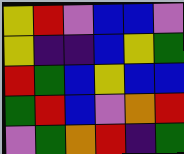[["yellow", "red", "violet", "blue", "blue", "violet"], ["yellow", "indigo", "indigo", "blue", "yellow", "green"], ["red", "green", "blue", "yellow", "blue", "blue"], ["green", "red", "blue", "violet", "orange", "red"], ["violet", "green", "orange", "red", "indigo", "green"]]